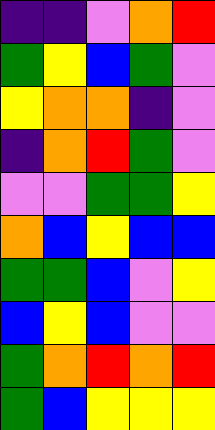[["indigo", "indigo", "violet", "orange", "red"], ["green", "yellow", "blue", "green", "violet"], ["yellow", "orange", "orange", "indigo", "violet"], ["indigo", "orange", "red", "green", "violet"], ["violet", "violet", "green", "green", "yellow"], ["orange", "blue", "yellow", "blue", "blue"], ["green", "green", "blue", "violet", "yellow"], ["blue", "yellow", "blue", "violet", "violet"], ["green", "orange", "red", "orange", "red"], ["green", "blue", "yellow", "yellow", "yellow"]]